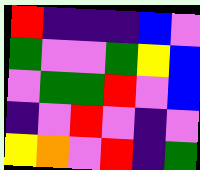[["red", "indigo", "indigo", "indigo", "blue", "violet"], ["green", "violet", "violet", "green", "yellow", "blue"], ["violet", "green", "green", "red", "violet", "blue"], ["indigo", "violet", "red", "violet", "indigo", "violet"], ["yellow", "orange", "violet", "red", "indigo", "green"]]